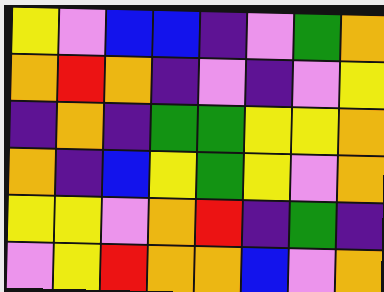[["yellow", "violet", "blue", "blue", "indigo", "violet", "green", "orange"], ["orange", "red", "orange", "indigo", "violet", "indigo", "violet", "yellow"], ["indigo", "orange", "indigo", "green", "green", "yellow", "yellow", "orange"], ["orange", "indigo", "blue", "yellow", "green", "yellow", "violet", "orange"], ["yellow", "yellow", "violet", "orange", "red", "indigo", "green", "indigo"], ["violet", "yellow", "red", "orange", "orange", "blue", "violet", "orange"]]